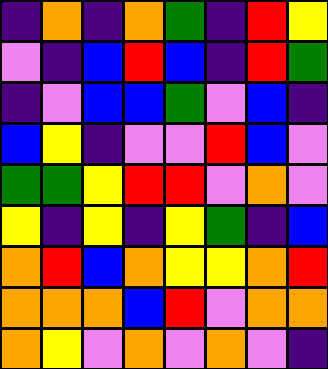[["indigo", "orange", "indigo", "orange", "green", "indigo", "red", "yellow"], ["violet", "indigo", "blue", "red", "blue", "indigo", "red", "green"], ["indigo", "violet", "blue", "blue", "green", "violet", "blue", "indigo"], ["blue", "yellow", "indigo", "violet", "violet", "red", "blue", "violet"], ["green", "green", "yellow", "red", "red", "violet", "orange", "violet"], ["yellow", "indigo", "yellow", "indigo", "yellow", "green", "indigo", "blue"], ["orange", "red", "blue", "orange", "yellow", "yellow", "orange", "red"], ["orange", "orange", "orange", "blue", "red", "violet", "orange", "orange"], ["orange", "yellow", "violet", "orange", "violet", "orange", "violet", "indigo"]]